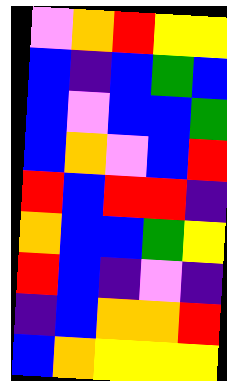[["violet", "orange", "red", "yellow", "yellow"], ["blue", "indigo", "blue", "green", "blue"], ["blue", "violet", "blue", "blue", "green"], ["blue", "orange", "violet", "blue", "red"], ["red", "blue", "red", "red", "indigo"], ["orange", "blue", "blue", "green", "yellow"], ["red", "blue", "indigo", "violet", "indigo"], ["indigo", "blue", "orange", "orange", "red"], ["blue", "orange", "yellow", "yellow", "yellow"]]